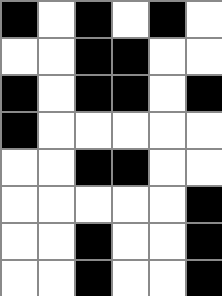[["black", "white", "black", "white", "black", "white"], ["white", "white", "black", "black", "white", "white"], ["black", "white", "black", "black", "white", "black"], ["black", "white", "white", "white", "white", "white"], ["white", "white", "black", "black", "white", "white"], ["white", "white", "white", "white", "white", "black"], ["white", "white", "black", "white", "white", "black"], ["white", "white", "black", "white", "white", "black"]]